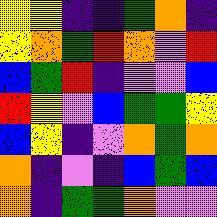[["yellow", "yellow", "indigo", "indigo", "green", "orange", "indigo"], ["yellow", "orange", "green", "red", "orange", "violet", "red"], ["blue", "green", "red", "indigo", "violet", "violet", "blue"], ["red", "yellow", "violet", "blue", "green", "green", "yellow"], ["blue", "yellow", "indigo", "violet", "orange", "green", "orange"], ["orange", "indigo", "violet", "indigo", "blue", "green", "blue"], ["orange", "indigo", "green", "green", "orange", "violet", "violet"]]